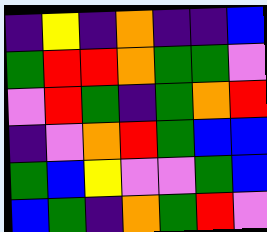[["indigo", "yellow", "indigo", "orange", "indigo", "indigo", "blue"], ["green", "red", "red", "orange", "green", "green", "violet"], ["violet", "red", "green", "indigo", "green", "orange", "red"], ["indigo", "violet", "orange", "red", "green", "blue", "blue"], ["green", "blue", "yellow", "violet", "violet", "green", "blue"], ["blue", "green", "indigo", "orange", "green", "red", "violet"]]